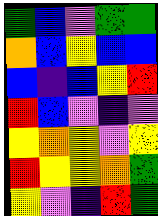[["green", "blue", "violet", "green", "green"], ["orange", "blue", "yellow", "blue", "blue"], ["blue", "indigo", "blue", "yellow", "red"], ["red", "blue", "violet", "indigo", "violet"], ["yellow", "orange", "yellow", "violet", "yellow"], ["red", "yellow", "yellow", "orange", "green"], ["yellow", "violet", "indigo", "red", "green"]]